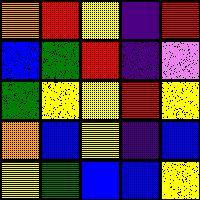[["orange", "red", "yellow", "indigo", "red"], ["blue", "green", "red", "indigo", "violet"], ["green", "yellow", "yellow", "red", "yellow"], ["orange", "blue", "yellow", "indigo", "blue"], ["yellow", "green", "blue", "blue", "yellow"]]